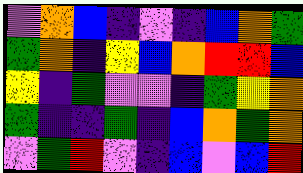[["violet", "orange", "blue", "indigo", "violet", "indigo", "blue", "orange", "green"], ["green", "orange", "indigo", "yellow", "blue", "orange", "red", "red", "blue"], ["yellow", "indigo", "green", "violet", "violet", "indigo", "green", "yellow", "orange"], ["green", "indigo", "indigo", "green", "indigo", "blue", "orange", "green", "orange"], ["violet", "green", "red", "violet", "indigo", "blue", "violet", "blue", "red"]]